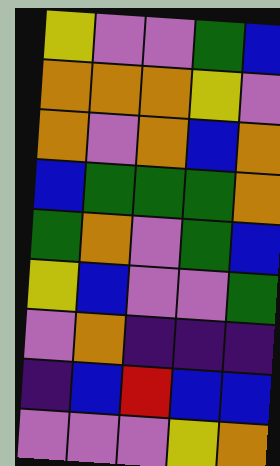[["yellow", "violet", "violet", "green", "blue"], ["orange", "orange", "orange", "yellow", "violet"], ["orange", "violet", "orange", "blue", "orange"], ["blue", "green", "green", "green", "orange"], ["green", "orange", "violet", "green", "blue"], ["yellow", "blue", "violet", "violet", "green"], ["violet", "orange", "indigo", "indigo", "indigo"], ["indigo", "blue", "red", "blue", "blue"], ["violet", "violet", "violet", "yellow", "orange"]]